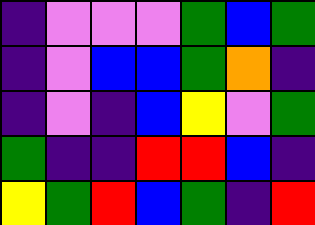[["indigo", "violet", "violet", "violet", "green", "blue", "green"], ["indigo", "violet", "blue", "blue", "green", "orange", "indigo"], ["indigo", "violet", "indigo", "blue", "yellow", "violet", "green"], ["green", "indigo", "indigo", "red", "red", "blue", "indigo"], ["yellow", "green", "red", "blue", "green", "indigo", "red"]]